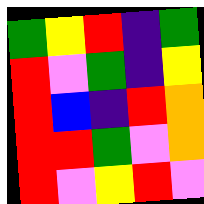[["green", "yellow", "red", "indigo", "green"], ["red", "violet", "green", "indigo", "yellow"], ["red", "blue", "indigo", "red", "orange"], ["red", "red", "green", "violet", "orange"], ["red", "violet", "yellow", "red", "violet"]]